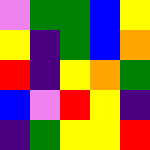[["violet", "green", "green", "blue", "yellow"], ["yellow", "indigo", "green", "blue", "orange"], ["red", "indigo", "yellow", "orange", "green"], ["blue", "violet", "red", "yellow", "indigo"], ["indigo", "green", "yellow", "yellow", "red"]]